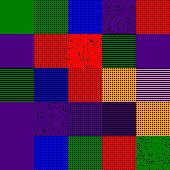[["green", "green", "blue", "indigo", "red"], ["indigo", "red", "red", "green", "indigo"], ["green", "blue", "red", "orange", "violet"], ["indigo", "indigo", "indigo", "indigo", "orange"], ["indigo", "blue", "green", "red", "green"]]